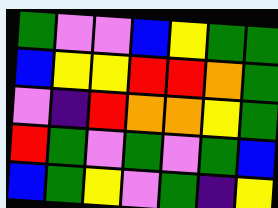[["green", "violet", "violet", "blue", "yellow", "green", "green"], ["blue", "yellow", "yellow", "red", "red", "orange", "green"], ["violet", "indigo", "red", "orange", "orange", "yellow", "green"], ["red", "green", "violet", "green", "violet", "green", "blue"], ["blue", "green", "yellow", "violet", "green", "indigo", "yellow"]]